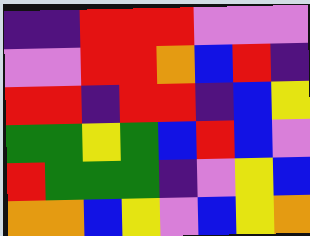[["indigo", "indigo", "red", "red", "red", "violet", "violet", "violet"], ["violet", "violet", "red", "red", "orange", "blue", "red", "indigo"], ["red", "red", "indigo", "red", "red", "indigo", "blue", "yellow"], ["green", "green", "yellow", "green", "blue", "red", "blue", "violet"], ["red", "green", "green", "green", "indigo", "violet", "yellow", "blue"], ["orange", "orange", "blue", "yellow", "violet", "blue", "yellow", "orange"]]